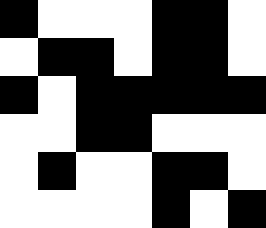[["black", "white", "white", "white", "black", "black", "white"], ["white", "black", "black", "white", "black", "black", "white"], ["black", "white", "black", "black", "black", "black", "black"], ["white", "white", "black", "black", "white", "white", "white"], ["white", "black", "white", "white", "black", "black", "white"], ["white", "white", "white", "white", "black", "white", "black"]]